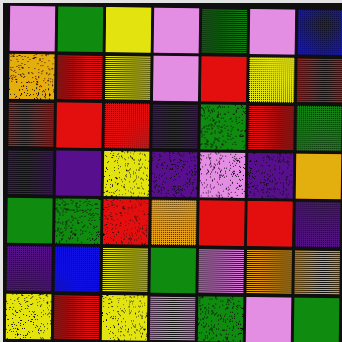[["violet", "green", "yellow", "violet", "green", "violet", "blue"], ["orange", "red", "yellow", "violet", "red", "yellow", "red"], ["red", "red", "red", "indigo", "green", "red", "green"], ["indigo", "indigo", "yellow", "indigo", "violet", "indigo", "orange"], ["green", "green", "red", "orange", "red", "red", "indigo"], ["indigo", "blue", "yellow", "green", "violet", "orange", "orange"], ["yellow", "red", "yellow", "violet", "green", "violet", "green"]]